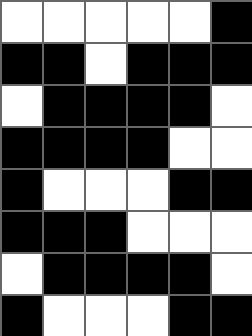[["white", "white", "white", "white", "white", "black"], ["black", "black", "white", "black", "black", "black"], ["white", "black", "black", "black", "black", "white"], ["black", "black", "black", "black", "white", "white"], ["black", "white", "white", "white", "black", "black"], ["black", "black", "black", "white", "white", "white"], ["white", "black", "black", "black", "black", "white"], ["black", "white", "white", "white", "black", "black"]]